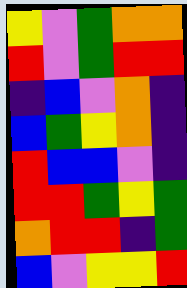[["yellow", "violet", "green", "orange", "orange"], ["red", "violet", "green", "red", "red"], ["indigo", "blue", "violet", "orange", "indigo"], ["blue", "green", "yellow", "orange", "indigo"], ["red", "blue", "blue", "violet", "indigo"], ["red", "red", "green", "yellow", "green"], ["orange", "red", "red", "indigo", "green"], ["blue", "violet", "yellow", "yellow", "red"]]